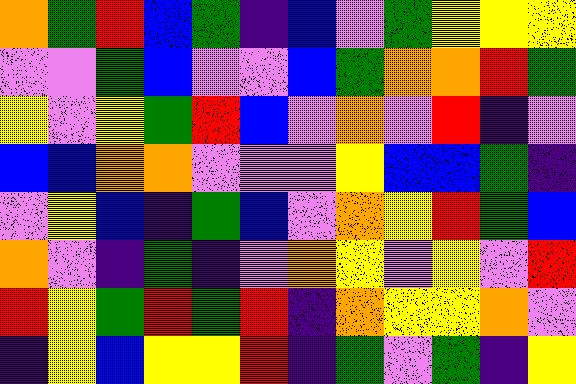[["orange", "green", "red", "blue", "green", "indigo", "blue", "violet", "green", "yellow", "yellow", "yellow"], ["violet", "violet", "green", "blue", "violet", "violet", "blue", "green", "orange", "orange", "red", "green"], ["yellow", "violet", "yellow", "green", "red", "blue", "violet", "orange", "violet", "red", "indigo", "violet"], ["blue", "blue", "orange", "orange", "violet", "violet", "violet", "yellow", "blue", "blue", "green", "indigo"], ["violet", "yellow", "blue", "indigo", "green", "blue", "violet", "orange", "yellow", "red", "green", "blue"], ["orange", "violet", "indigo", "green", "indigo", "violet", "orange", "yellow", "violet", "yellow", "violet", "red"], ["red", "yellow", "green", "red", "green", "red", "indigo", "orange", "yellow", "yellow", "orange", "violet"], ["indigo", "yellow", "blue", "yellow", "yellow", "red", "indigo", "green", "violet", "green", "indigo", "yellow"]]